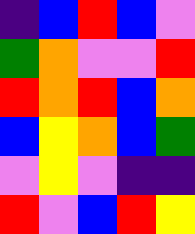[["indigo", "blue", "red", "blue", "violet"], ["green", "orange", "violet", "violet", "red"], ["red", "orange", "red", "blue", "orange"], ["blue", "yellow", "orange", "blue", "green"], ["violet", "yellow", "violet", "indigo", "indigo"], ["red", "violet", "blue", "red", "yellow"]]